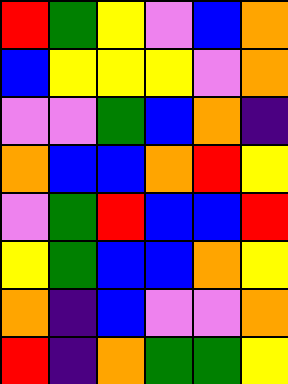[["red", "green", "yellow", "violet", "blue", "orange"], ["blue", "yellow", "yellow", "yellow", "violet", "orange"], ["violet", "violet", "green", "blue", "orange", "indigo"], ["orange", "blue", "blue", "orange", "red", "yellow"], ["violet", "green", "red", "blue", "blue", "red"], ["yellow", "green", "blue", "blue", "orange", "yellow"], ["orange", "indigo", "blue", "violet", "violet", "orange"], ["red", "indigo", "orange", "green", "green", "yellow"]]